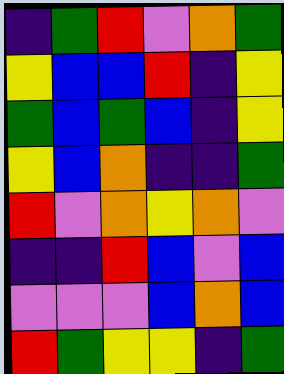[["indigo", "green", "red", "violet", "orange", "green"], ["yellow", "blue", "blue", "red", "indigo", "yellow"], ["green", "blue", "green", "blue", "indigo", "yellow"], ["yellow", "blue", "orange", "indigo", "indigo", "green"], ["red", "violet", "orange", "yellow", "orange", "violet"], ["indigo", "indigo", "red", "blue", "violet", "blue"], ["violet", "violet", "violet", "blue", "orange", "blue"], ["red", "green", "yellow", "yellow", "indigo", "green"]]